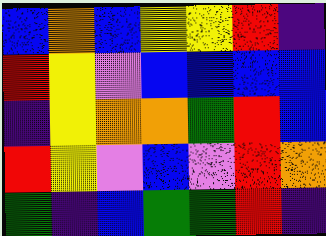[["blue", "orange", "blue", "yellow", "yellow", "red", "indigo"], ["red", "yellow", "violet", "blue", "blue", "blue", "blue"], ["indigo", "yellow", "orange", "orange", "green", "red", "blue"], ["red", "yellow", "violet", "blue", "violet", "red", "orange"], ["green", "indigo", "blue", "green", "green", "red", "indigo"]]